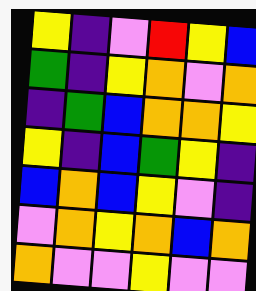[["yellow", "indigo", "violet", "red", "yellow", "blue"], ["green", "indigo", "yellow", "orange", "violet", "orange"], ["indigo", "green", "blue", "orange", "orange", "yellow"], ["yellow", "indigo", "blue", "green", "yellow", "indigo"], ["blue", "orange", "blue", "yellow", "violet", "indigo"], ["violet", "orange", "yellow", "orange", "blue", "orange"], ["orange", "violet", "violet", "yellow", "violet", "violet"]]